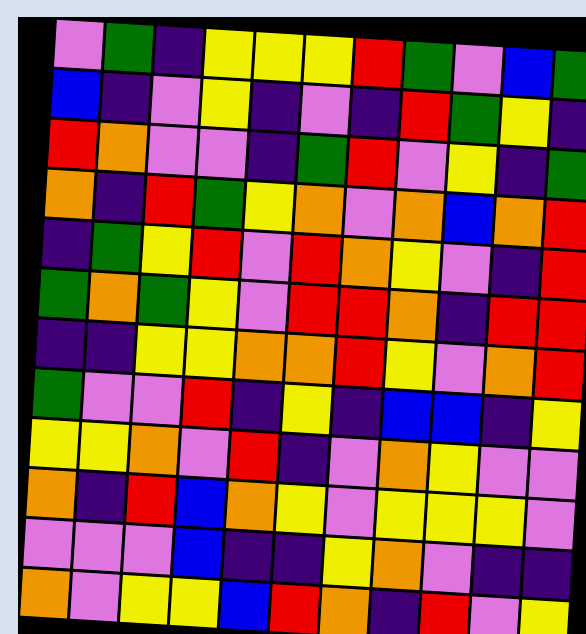[["violet", "green", "indigo", "yellow", "yellow", "yellow", "red", "green", "violet", "blue", "green"], ["blue", "indigo", "violet", "yellow", "indigo", "violet", "indigo", "red", "green", "yellow", "indigo"], ["red", "orange", "violet", "violet", "indigo", "green", "red", "violet", "yellow", "indigo", "green"], ["orange", "indigo", "red", "green", "yellow", "orange", "violet", "orange", "blue", "orange", "red"], ["indigo", "green", "yellow", "red", "violet", "red", "orange", "yellow", "violet", "indigo", "red"], ["green", "orange", "green", "yellow", "violet", "red", "red", "orange", "indigo", "red", "red"], ["indigo", "indigo", "yellow", "yellow", "orange", "orange", "red", "yellow", "violet", "orange", "red"], ["green", "violet", "violet", "red", "indigo", "yellow", "indigo", "blue", "blue", "indigo", "yellow"], ["yellow", "yellow", "orange", "violet", "red", "indigo", "violet", "orange", "yellow", "violet", "violet"], ["orange", "indigo", "red", "blue", "orange", "yellow", "violet", "yellow", "yellow", "yellow", "violet"], ["violet", "violet", "violet", "blue", "indigo", "indigo", "yellow", "orange", "violet", "indigo", "indigo"], ["orange", "violet", "yellow", "yellow", "blue", "red", "orange", "indigo", "red", "violet", "yellow"]]